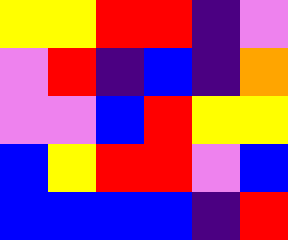[["yellow", "yellow", "red", "red", "indigo", "violet"], ["violet", "red", "indigo", "blue", "indigo", "orange"], ["violet", "violet", "blue", "red", "yellow", "yellow"], ["blue", "yellow", "red", "red", "violet", "blue"], ["blue", "blue", "blue", "blue", "indigo", "red"]]